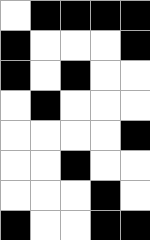[["white", "black", "black", "black", "black"], ["black", "white", "white", "white", "black"], ["black", "white", "black", "white", "white"], ["white", "black", "white", "white", "white"], ["white", "white", "white", "white", "black"], ["white", "white", "black", "white", "white"], ["white", "white", "white", "black", "white"], ["black", "white", "white", "black", "black"]]